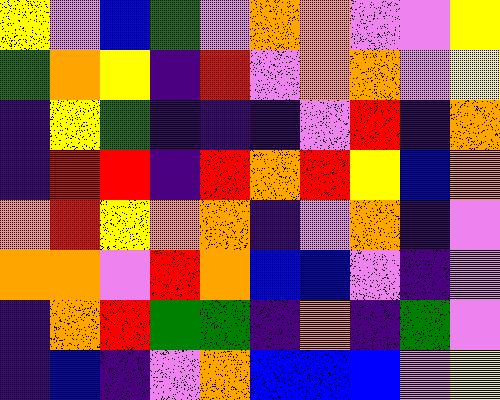[["yellow", "violet", "blue", "green", "violet", "orange", "orange", "violet", "violet", "yellow"], ["green", "orange", "yellow", "indigo", "red", "violet", "orange", "orange", "violet", "yellow"], ["indigo", "yellow", "green", "indigo", "indigo", "indigo", "violet", "red", "indigo", "orange"], ["indigo", "red", "red", "indigo", "red", "orange", "red", "yellow", "blue", "orange"], ["orange", "red", "yellow", "orange", "orange", "indigo", "violet", "orange", "indigo", "violet"], ["orange", "orange", "violet", "red", "orange", "blue", "blue", "violet", "indigo", "violet"], ["indigo", "orange", "red", "green", "green", "indigo", "orange", "indigo", "green", "violet"], ["indigo", "blue", "indigo", "violet", "orange", "blue", "blue", "blue", "violet", "yellow"]]